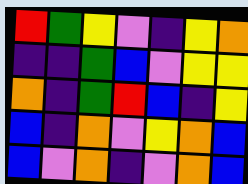[["red", "green", "yellow", "violet", "indigo", "yellow", "orange"], ["indigo", "indigo", "green", "blue", "violet", "yellow", "yellow"], ["orange", "indigo", "green", "red", "blue", "indigo", "yellow"], ["blue", "indigo", "orange", "violet", "yellow", "orange", "blue"], ["blue", "violet", "orange", "indigo", "violet", "orange", "blue"]]